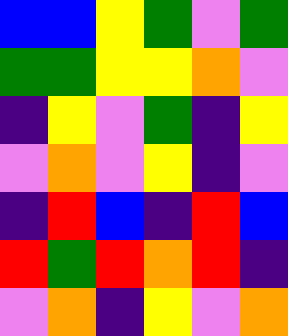[["blue", "blue", "yellow", "green", "violet", "green"], ["green", "green", "yellow", "yellow", "orange", "violet"], ["indigo", "yellow", "violet", "green", "indigo", "yellow"], ["violet", "orange", "violet", "yellow", "indigo", "violet"], ["indigo", "red", "blue", "indigo", "red", "blue"], ["red", "green", "red", "orange", "red", "indigo"], ["violet", "orange", "indigo", "yellow", "violet", "orange"]]